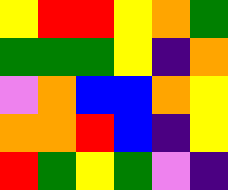[["yellow", "red", "red", "yellow", "orange", "green"], ["green", "green", "green", "yellow", "indigo", "orange"], ["violet", "orange", "blue", "blue", "orange", "yellow"], ["orange", "orange", "red", "blue", "indigo", "yellow"], ["red", "green", "yellow", "green", "violet", "indigo"]]